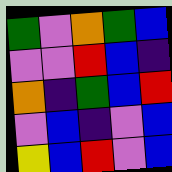[["green", "violet", "orange", "green", "blue"], ["violet", "violet", "red", "blue", "indigo"], ["orange", "indigo", "green", "blue", "red"], ["violet", "blue", "indigo", "violet", "blue"], ["yellow", "blue", "red", "violet", "blue"]]